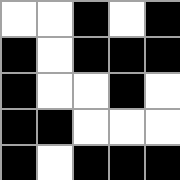[["white", "white", "black", "white", "black"], ["black", "white", "black", "black", "black"], ["black", "white", "white", "black", "white"], ["black", "black", "white", "white", "white"], ["black", "white", "black", "black", "black"]]